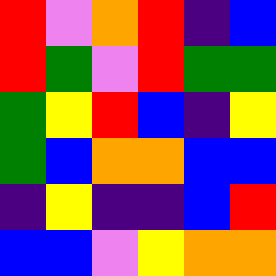[["red", "violet", "orange", "red", "indigo", "blue"], ["red", "green", "violet", "red", "green", "green"], ["green", "yellow", "red", "blue", "indigo", "yellow"], ["green", "blue", "orange", "orange", "blue", "blue"], ["indigo", "yellow", "indigo", "indigo", "blue", "red"], ["blue", "blue", "violet", "yellow", "orange", "orange"]]